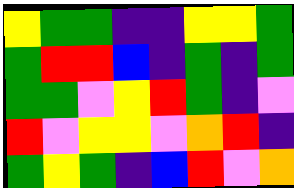[["yellow", "green", "green", "indigo", "indigo", "yellow", "yellow", "green"], ["green", "red", "red", "blue", "indigo", "green", "indigo", "green"], ["green", "green", "violet", "yellow", "red", "green", "indigo", "violet"], ["red", "violet", "yellow", "yellow", "violet", "orange", "red", "indigo"], ["green", "yellow", "green", "indigo", "blue", "red", "violet", "orange"]]